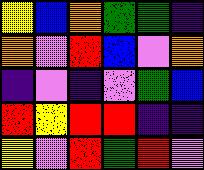[["yellow", "blue", "orange", "green", "green", "indigo"], ["orange", "violet", "red", "blue", "violet", "orange"], ["indigo", "violet", "indigo", "violet", "green", "blue"], ["red", "yellow", "red", "red", "indigo", "indigo"], ["yellow", "violet", "red", "green", "red", "violet"]]